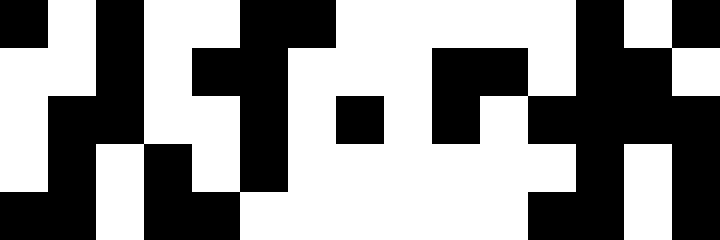[["black", "white", "black", "white", "white", "black", "black", "white", "white", "white", "white", "white", "black", "white", "black"], ["white", "white", "black", "white", "black", "black", "white", "white", "white", "black", "black", "white", "black", "black", "white"], ["white", "black", "black", "white", "white", "black", "white", "black", "white", "black", "white", "black", "black", "black", "black"], ["white", "black", "white", "black", "white", "black", "white", "white", "white", "white", "white", "white", "black", "white", "black"], ["black", "black", "white", "black", "black", "white", "white", "white", "white", "white", "white", "black", "black", "white", "black"]]